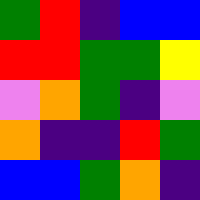[["green", "red", "indigo", "blue", "blue"], ["red", "red", "green", "green", "yellow"], ["violet", "orange", "green", "indigo", "violet"], ["orange", "indigo", "indigo", "red", "green"], ["blue", "blue", "green", "orange", "indigo"]]